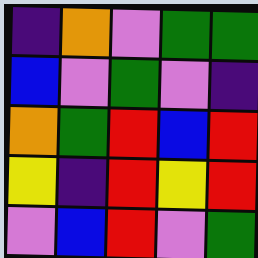[["indigo", "orange", "violet", "green", "green"], ["blue", "violet", "green", "violet", "indigo"], ["orange", "green", "red", "blue", "red"], ["yellow", "indigo", "red", "yellow", "red"], ["violet", "blue", "red", "violet", "green"]]